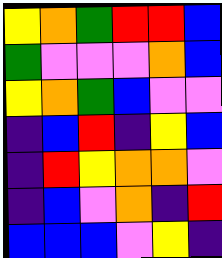[["yellow", "orange", "green", "red", "red", "blue"], ["green", "violet", "violet", "violet", "orange", "blue"], ["yellow", "orange", "green", "blue", "violet", "violet"], ["indigo", "blue", "red", "indigo", "yellow", "blue"], ["indigo", "red", "yellow", "orange", "orange", "violet"], ["indigo", "blue", "violet", "orange", "indigo", "red"], ["blue", "blue", "blue", "violet", "yellow", "indigo"]]